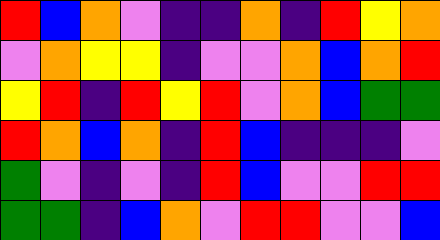[["red", "blue", "orange", "violet", "indigo", "indigo", "orange", "indigo", "red", "yellow", "orange"], ["violet", "orange", "yellow", "yellow", "indigo", "violet", "violet", "orange", "blue", "orange", "red"], ["yellow", "red", "indigo", "red", "yellow", "red", "violet", "orange", "blue", "green", "green"], ["red", "orange", "blue", "orange", "indigo", "red", "blue", "indigo", "indigo", "indigo", "violet"], ["green", "violet", "indigo", "violet", "indigo", "red", "blue", "violet", "violet", "red", "red"], ["green", "green", "indigo", "blue", "orange", "violet", "red", "red", "violet", "violet", "blue"]]